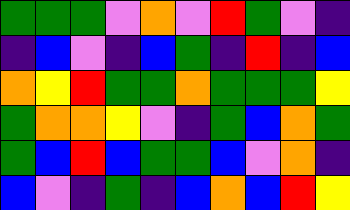[["green", "green", "green", "violet", "orange", "violet", "red", "green", "violet", "indigo"], ["indigo", "blue", "violet", "indigo", "blue", "green", "indigo", "red", "indigo", "blue"], ["orange", "yellow", "red", "green", "green", "orange", "green", "green", "green", "yellow"], ["green", "orange", "orange", "yellow", "violet", "indigo", "green", "blue", "orange", "green"], ["green", "blue", "red", "blue", "green", "green", "blue", "violet", "orange", "indigo"], ["blue", "violet", "indigo", "green", "indigo", "blue", "orange", "blue", "red", "yellow"]]